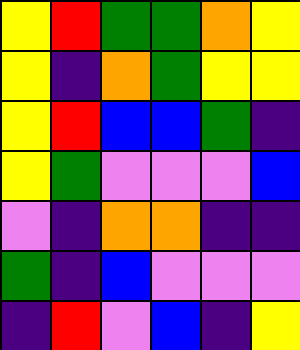[["yellow", "red", "green", "green", "orange", "yellow"], ["yellow", "indigo", "orange", "green", "yellow", "yellow"], ["yellow", "red", "blue", "blue", "green", "indigo"], ["yellow", "green", "violet", "violet", "violet", "blue"], ["violet", "indigo", "orange", "orange", "indigo", "indigo"], ["green", "indigo", "blue", "violet", "violet", "violet"], ["indigo", "red", "violet", "blue", "indigo", "yellow"]]